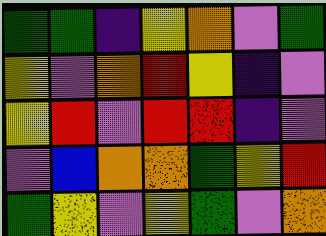[["green", "green", "indigo", "yellow", "orange", "violet", "green"], ["yellow", "violet", "orange", "red", "yellow", "indigo", "violet"], ["yellow", "red", "violet", "red", "red", "indigo", "violet"], ["violet", "blue", "orange", "orange", "green", "yellow", "red"], ["green", "yellow", "violet", "yellow", "green", "violet", "orange"]]